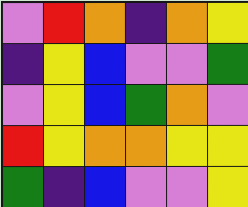[["violet", "red", "orange", "indigo", "orange", "yellow"], ["indigo", "yellow", "blue", "violet", "violet", "green"], ["violet", "yellow", "blue", "green", "orange", "violet"], ["red", "yellow", "orange", "orange", "yellow", "yellow"], ["green", "indigo", "blue", "violet", "violet", "yellow"]]